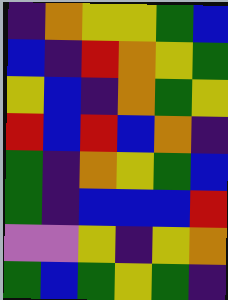[["indigo", "orange", "yellow", "yellow", "green", "blue"], ["blue", "indigo", "red", "orange", "yellow", "green"], ["yellow", "blue", "indigo", "orange", "green", "yellow"], ["red", "blue", "red", "blue", "orange", "indigo"], ["green", "indigo", "orange", "yellow", "green", "blue"], ["green", "indigo", "blue", "blue", "blue", "red"], ["violet", "violet", "yellow", "indigo", "yellow", "orange"], ["green", "blue", "green", "yellow", "green", "indigo"]]